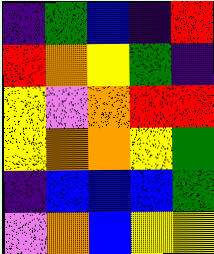[["indigo", "green", "blue", "indigo", "red"], ["red", "orange", "yellow", "green", "indigo"], ["yellow", "violet", "orange", "red", "red"], ["yellow", "orange", "orange", "yellow", "green"], ["indigo", "blue", "blue", "blue", "green"], ["violet", "orange", "blue", "yellow", "yellow"]]